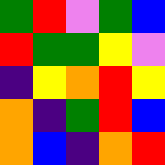[["green", "red", "violet", "green", "blue"], ["red", "green", "green", "yellow", "violet"], ["indigo", "yellow", "orange", "red", "yellow"], ["orange", "indigo", "green", "red", "blue"], ["orange", "blue", "indigo", "orange", "red"]]